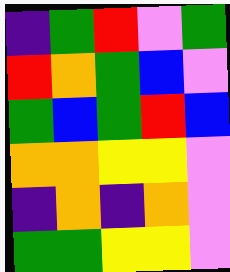[["indigo", "green", "red", "violet", "green"], ["red", "orange", "green", "blue", "violet"], ["green", "blue", "green", "red", "blue"], ["orange", "orange", "yellow", "yellow", "violet"], ["indigo", "orange", "indigo", "orange", "violet"], ["green", "green", "yellow", "yellow", "violet"]]